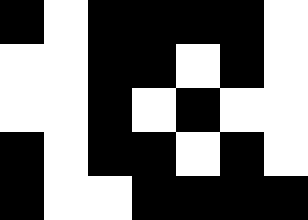[["black", "white", "black", "black", "black", "black", "white"], ["white", "white", "black", "black", "white", "black", "white"], ["white", "white", "black", "white", "black", "white", "white"], ["black", "white", "black", "black", "white", "black", "white"], ["black", "white", "white", "black", "black", "black", "black"]]